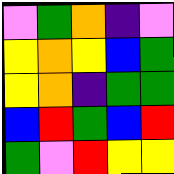[["violet", "green", "orange", "indigo", "violet"], ["yellow", "orange", "yellow", "blue", "green"], ["yellow", "orange", "indigo", "green", "green"], ["blue", "red", "green", "blue", "red"], ["green", "violet", "red", "yellow", "yellow"]]